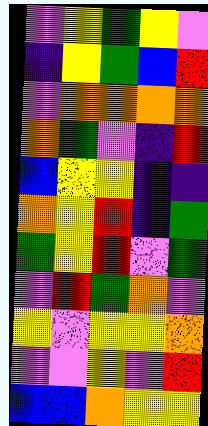[["violet", "yellow", "green", "yellow", "violet"], ["indigo", "yellow", "green", "blue", "red"], ["violet", "orange", "orange", "orange", "orange"], ["orange", "green", "violet", "indigo", "red"], ["blue", "yellow", "yellow", "indigo", "indigo"], ["orange", "yellow", "red", "indigo", "green"], ["green", "yellow", "red", "violet", "green"], ["violet", "red", "green", "orange", "violet"], ["yellow", "violet", "yellow", "yellow", "orange"], ["violet", "violet", "yellow", "violet", "red"], ["blue", "blue", "orange", "yellow", "yellow"]]